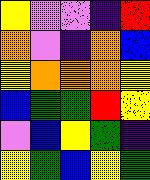[["yellow", "violet", "violet", "indigo", "red"], ["orange", "violet", "indigo", "orange", "blue"], ["yellow", "orange", "orange", "orange", "yellow"], ["blue", "green", "green", "red", "yellow"], ["violet", "blue", "yellow", "green", "indigo"], ["yellow", "green", "blue", "yellow", "green"]]